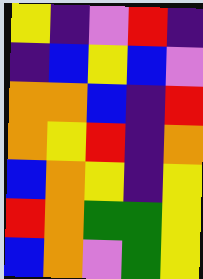[["yellow", "indigo", "violet", "red", "indigo"], ["indigo", "blue", "yellow", "blue", "violet"], ["orange", "orange", "blue", "indigo", "red"], ["orange", "yellow", "red", "indigo", "orange"], ["blue", "orange", "yellow", "indigo", "yellow"], ["red", "orange", "green", "green", "yellow"], ["blue", "orange", "violet", "green", "yellow"]]